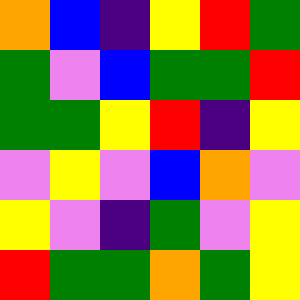[["orange", "blue", "indigo", "yellow", "red", "green"], ["green", "violet", "blue", "green", "green", "red"], ["green", "green", "yellow", "red", "indigo", "yellow"], ["violet", "yellow", "violet", "blue", "orange", "violet"], ["yellow", "violet", "indigo", "green", "violet", "yellow"], ["red", "green", "green", "orange", "green", "yellow"]]